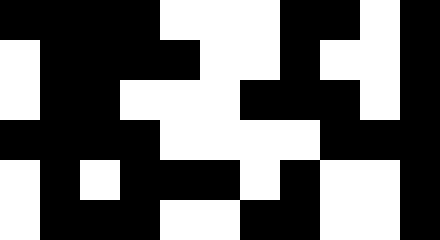[["black", "black", "black", "black", "white", "white", "white", "black", "black", "white", "black"], ["white", "black", "black", "black", "black", "white", "white", "black", "white", "white", "black"], ["white", "black", "black", "white", "white", "white", "black", "black", "black", "white", "black"], ["black", "black", "black", "black", "white", "white", "white", "white", "black", "black", "black"], ["white", "black", "white", "black", "black", "black", "white", "black", "white", "white", "black"], ["white", "black", "black", "black", "white", "white", "black", "black", "white", "white", "black"]]